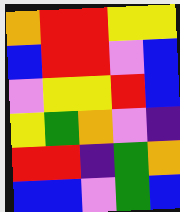[["orange", "red", "red", "yellow", "yellow"], ["blue", "red", "red", "violet", "blue"], ["violet", "yellow", "yellow", "red", "blue"], ["yellow", "green", "orange", "violet", "indigo"], ["red", "red", "indigo", "green", "orange"], ["blue", "blue", "violet", "green", "blue"]]